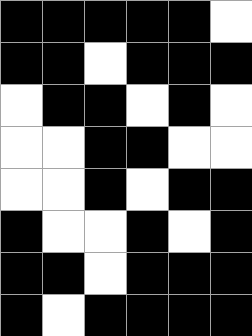[["black", "black", "black", "black", "black", "white"], ["black", "black", "white", "black", "black", "black"], ["white", "black", "black", "white", "black", "white"], ["white", "white", "black", "black", "white", "white"], ["white", "white", "black", "white", "black", "black"], ["black", "white", "white", "black", "white", "black"], ["black", "black", "white", "black", "black", "black"], ["black", "white", "black", "black", "black", "black"]]